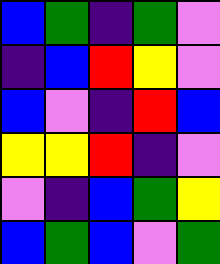[["blue", "green", "indigo", "green", "violet"], ["indigo", "blue", "red", "yellow", "violet"], ["blue", "violet", "indigo", "red", "blue"], ["yellow", "yellow", "red", "indigo", "violet"], ["violet", "indigo", "blue", "green", "yellow"], ["blue", "green", "blue", "violet", "green"]]